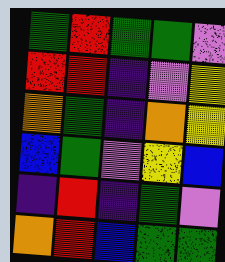[["green", "red", "green", "green", "violet"], ["red", "red", "indigo", "violet", "yellow"], ["orange", "green", "indigo", "orange", "yellow"], ["blue", "green", "violet", "yellow", "blue"], ["indigo", "red", "indigo", "green", "violet"], ["orange", "red", "blue", "green", "green"]]